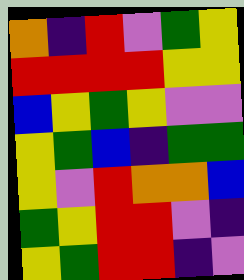[["orange", "indigo", "red", "violet", "green", "yellow"], ["red", "red", "red", "red", "yellow", "yellow"], ["blue", "yellow", "green", "yellow", "violet", "violet"], ["yellow", "green", "blue", "indigo", "green", "green"], ["yellow", "violet", "red", "orange", "orange", "blue"], ["green", "yellow", "red", "red", "violet", "indigo"], ["yellow", "green", "red", "red", "indigo", "violet"]]